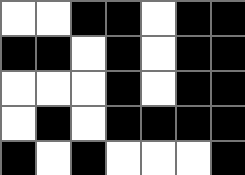[["white", "white", "black", "black", "white", "black", "black"], ["black", "black", "white", "black", "white", "black", "black"], ["white", "white", "white", "black", "white", "black", "black"], ["white", "black", "white", "black", "black", "black", "black"], ["black", "white", "black", "white", "white", "white", "black"]]